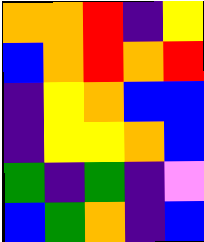[["orange", "orange", "red", "indigo", "yellow"], ["blue", "orange", "red", "orange", "red"], ["indigo", "yellow", "orange", "blue", "blue"], ["indigo", "yellow", "yellow", "orange", "blue"], ["green", "indigo", "green", "indigo", "violet"], ["blue", "green", "orange", "indigo", "blue"]]